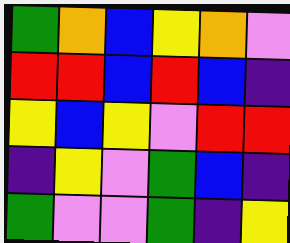[["green", "orange", "blue", "yellow", "orange", "violet"], ["red", "red", "blue", "red", "blue", "indigo"], ["yellow", "blue", "yellow", "violet", "red", "red"], ["indigo", "yellow", "violet", "green", "blue", "indigo"], ["green", "violet", "violet", "green", "indigo", "yellow"]]